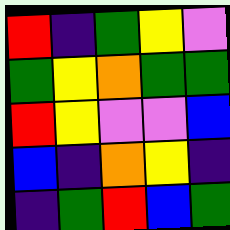[["red", "indigo", "green", "yellow", "violet"], ["green", "yellow", "orange", "green", "green"], ["red", "yellow", "violet", "violet", "blue"], ["blue", "indigo", "orange", "yellow", "indigo"], ["indigo", "green", "red", "blue", "green"]]